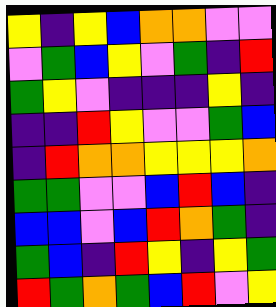[["yellow", "indigo", "yellow", "blue", "orange", "orange", "violet", "violet"], ["violet", "green", "blue", "yellow", "violet", "green", "indigo", "red"], ["green", "yellow", "violet", "indigo", "indigo", "indigo", "yellow", "indigo"], ["indigo", "indigo", "red", "yellow", "violet", "violet", "green", "blue"], ["indigo", "red", "orange", "orange", "yellow", "yellow", "yellow", "orange"], ["green", "green", "violet", "violet", "blue", "red", "blue", "indigo"], ["blue", "blue", "violet", "blue", "red", "orange", "green", "indigo"], ["green", "blue", "indigo", "red", "yellow", "indigo", "yellow", "green"], ["red", "green", "orange", "green", "blue", "red", "violet", "yellow"]]